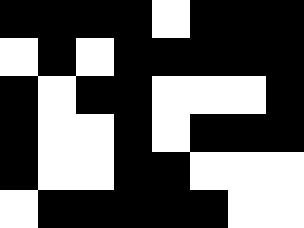[["black", "black", "black", "black", "white", "black", "black", "black"], ["white", "black", "white", "black", "black", "black", "black", "black"], ["black", "white", "black", "black", "white", "white", "white", "black"], ["black", "white", "white", "black", "white", "black", "black", "black"], ["black", "white", "white", "black", "black", "white", "white", "white"], ["white", "black", "black", "black", "black", "black", "white", "white"]]